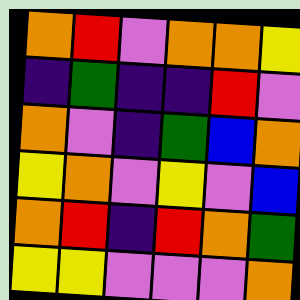[["orange", "red", "violet", "orange", "orange", "yellow"], ["indigo", "green", "indigo", "indigo", "red", "violet"], ["orange", "violet", "indigo", "green", "blue", "orange"], ["yellow", "orange", "violet", "yellow", "violet", "blue"], ["orange", "red", "indigo", "red", "orange", "green"], ["yellow", "yellow", "violet", "violet", "violet", "orange"]]